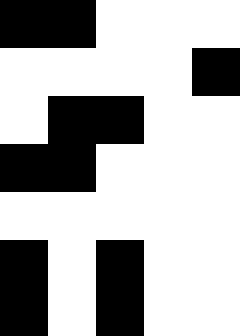[["black", "black", "white", "white", "white"], ["white", "white", "white", "white", "black"], ["white", "black", "black", "white", "white"], ["black", "black", "white", "white", "white"], ["white", "white", "white", "white", "white"], ["black", "white", "black", "white", "white"], ["black", "white", "black", "white", "white"]]